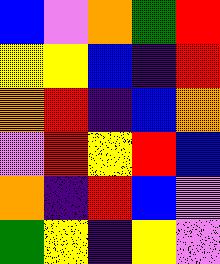[["blue", "violet", "orange", "green", "red"], ["yellow", "yellow", "blue", "indigo", "red"], ["orange", "red", "indigo", "blue", "orange"], ["violet", "red", "yellow", "red", "blue"], ["orange", "indigo", "red", "blue", "violet"], ["green", "yellow", "indigo", "yellow", "violet"]]